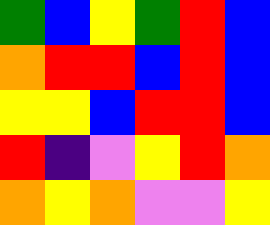[["green", "blue", "yellow", "green", "red", "blue"], ["orange", "red", "red", "blue", "red", "blue"], ["yellow", "yellow", "blue", "red", "red", "blue"], ["red", "indigo", "violet", "yellow", "red", "orange"], ["orange", "yellow", "orange", "violet", "violet", "yellow"]]